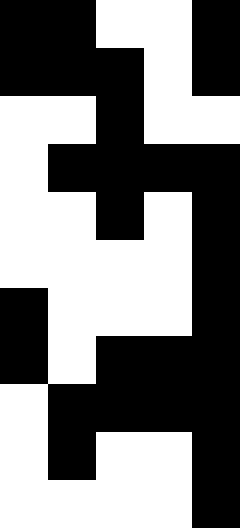[["black", "black", "white", "white", "black"], ["black", "black", "black", "white", "black"], ["white", "white", "black", "white", "white"], ["white", "black", "black", "black", "black"], ["white", "white", "black", "white", "black"], ["white", "white", "white", "white", "black"], ["black", "white", "white", "white", "black"], ["black", "white", "black", "black", "black"], ["white", "black", "black", "black", "black"], ["white", "black", "white", "white", "black"], ["white", "white", "white", "white", "black"]]